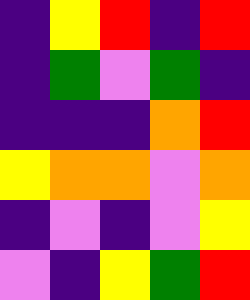[["indigo", "yellow", "red", "indigo", "red"], ["indigo", "green", "violet", "green", "indigo"], ["indigo", "indigo", "indigo", "orange", "red"], ["yellow", "orange", "orange", "violet", "orange"], ["indigo", "violet", "indigo", "violet", "yellow"], ["violet", "indigo", "yellow", "green", "red"]]